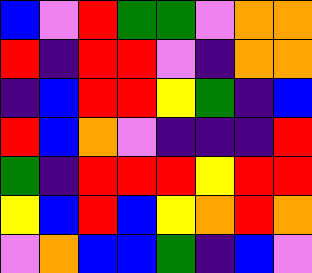[["blue", "violet", "red", "green", "green", "violet", "orange", "orange"], ["red", "indigo", "red", "red", "violet", "indigo", "orange", "orange"], ["indigo", "blue", "red", "red", "yellow", "green", "indigo", "blue"], ["red", "blue", "orange", "violet", "indigo", "indigo", "indigo", "red"], ["green", "indigo", "red", "red", "red", "yellow", "red", "red"], ["yellow", "blue", "red", "blue", "yellow", "orange", "red", "orange"], ["violet", "orange", "blue", "blue", "green", "indigo", "blue", "violet"]]